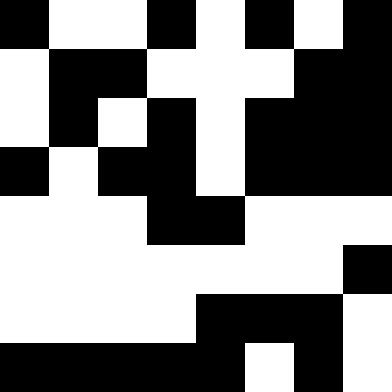[["black", "white", "white", "black", "white", "black", "white", "black"], ["white", "black", "black", "white", "white", "white", "black", "black"], ["white", "black", "white", "black", "white", "black", "black", "black"], ["black", "white", "black", "black", "white", "black", "black", "black"], ["white", "white", "white", "black", "black", "white", "white", "white"], ["white", "white", "white", "white", "white", "white", "white", "black"], ["white", "white", "white", "white", "black", "black", "black", "white"], ["black", "black", "black", "black", "black", "white", "black", "white"]]